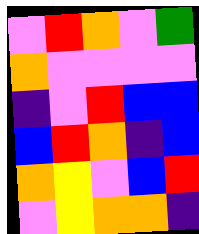[["violet", "red", "orange", "violet", "green"], ["orange", "violet", "violet", "violet", "violet"], ["indigo", "violet", "red", "blue", "blue"], ["blue", "red", "orange", "indigo", "blue"], ["orange", "yellow", "violet", "blue", "red"], ["violet", "yellow", "orange", "orange", "indigo"]]